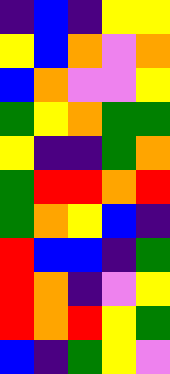[["indigo", "blue", "indigo", "yellow", "yellow"], ["yellow", "blue", "orange", "violet", "orange"], ["blue", "orange", "violet", "violet", "yellow"], ["green", "yellow", "orange", "green", "green"], ["yellow", "indigo", "indigo", "green", "orange"], ["green", "red", "red", "orange", "red"], ["green", "orange", "yellow", "blue", "indigo"], ["red", "blue", "blue", "indigo", "green"], ["red", "orange", "indigo", "violet", "yellow"], ["red", "orange", "red", "yellow", "green"], ["blue", "indigo", "green", "yellow", "violet"]]